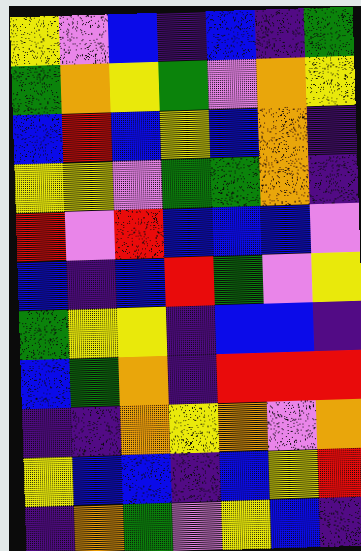[["yellow", "violet", "blue", "indigo", "blue", "indigo", "green"], ["green", "orange", "yellow", "green", "violet", "orange", "yellow"], ["blue", "red", "blue", "yellow", "blue", "orange", "indigo"], ["yellow", "yellow", "violet", "green", "green", "orange", "indigo"], ["red", "violet", "red", "blue", "blue", "blue", "violet"], ["blue", "indigo", "blue", "red", "green", "violet", "yellow"], ["green", "yellow", "yellow", "indigo", "blue", "blue", "indigo"], ["blue", "green", "orange", "indigo", "red", "red", "red"], ["indigo", "indigo", "orange", "yellow", "orange", "violet", "orange"], ["yellow", "blue", "blue", "indigo", "blue", "yellow", "red"], ["indigo", "orange", "green", "violet", "yellow", "blue", "indigo"]]